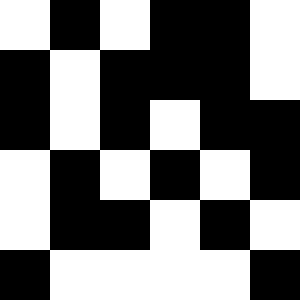[["white", "black", "white", "black", "black", "white"], ["black", "white", "black", "black", "black", "white"], ["black", "white", "black", "white", "black", "black"], ["white", "black", "white", "black", "white", "black"], ["white", "black", "black", "white", "black", "white"], ["black", "white", "white", "white", "white", "black"]]